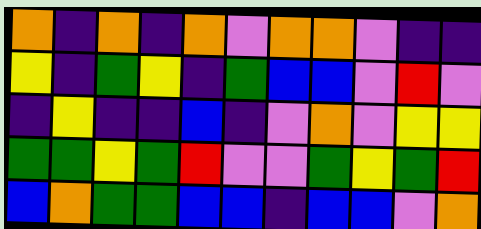[["orange", "indigo", "orange", "indigo", "orange", "violet", "orange", "orange", "violet", "indigo", "indigo"], ["yellow", "indigo", "green", "yellow", "indigo", "green", "blue", "blue", "violet", "red", "violet"], ["indigo", "yellow", "indigo", "indigo", "blue", "indigo", "violet", "orange", "violet", "yellow", "yellow"], ["green", "green", "yellow", "green", "red", "violet", "violet", "green", "yellow", "green", "red"], ["blue", "orange", "green", "green", "blue", "blue", "indigo", "blue", "blue", "violet", "orange"]]